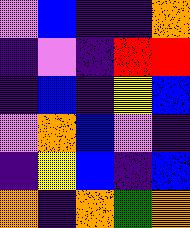[["violet", "blue", "indigo", "indigo", "orange"], ["indigo", "violet", "indigo", "red", "red"], ["indigo", "blue", "indigo", "yellow", "blue"], ["violet", "orange", "blue", "violet", "indigo"], ["indigo", "yellow", "blue", "indigo", "blue"], ["orange", "indigo", "orange", "green", "orange"]]